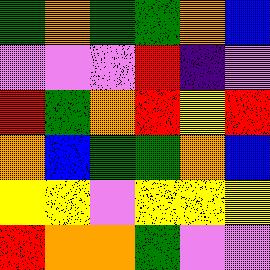[["green", "orange", "green", "green", "orange", "blue"], ["violet", "violet", "violet", "red", "indigo", "violet"], ["red", "green", "orange", "red", "yellow", "red"], ["orange", "blue", "green", "green", "orange", "blue"], ["yellow", "yellow", "violet", "yellow", "yellow", "yellow"], ["red", "orange", "orange", "green", "violet", "violet"]]